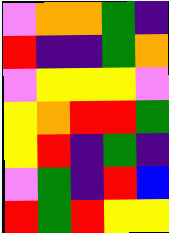[["violet", "orange", "orange", "green", "indigo"], ["red", "indigo", "indigo", "green", "orange"], ["violet", "yellow", "yellow", "yellow", "violet"], ["yellow", "orange", "red", "red", "green"], ["yellow", "red", "indigo", "green", "indigo"], ["violet", "green", "indigo", "red", "blue"], ["red", "green", "red", "yellow", "yellow"]]